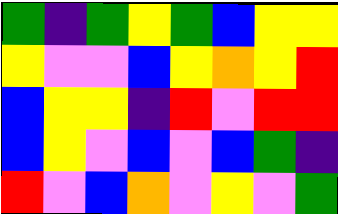[["green", "indigo", "green", "yellow", "green", "blue", "yellow", "yellow"], ["yellow", "violet", "violet", "blue", "yellow", "orange", "yellow", "red"], ["blue", "yellow", "yellow", "indigo", "red", "violet", "red", "red"], ["blue", "yellow", "violet", "blue", "violet", "blue", "green", "indigo"], ["red", "violet", "blue", "orange", "violet", "yellow", "violet", "green"]]